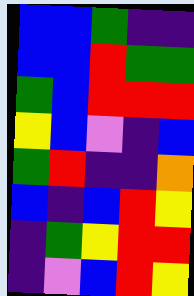[["blue", "blue", "green", "indigo", "indigo"], ["blue", "blue", "red", "green", "green"], ["green", "blue", "red", "red", "red"], ["yellow", "blue", "violet", "indigo", "blue"], ["green", "red", "indigo", "indigo", "orange"], ["blue", "indigo", "blue", "red", "yellow"], ["indigo", "green", "yellow", "red", "red"], ["indigo", "violet", "blue", "red", "yellow"]]